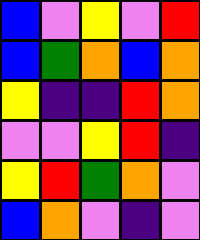[["blue", "violet", "yellow", "violet", "red"], ["blue", "green", "orange", "blue", "orange"], ["yellow", "indigo", "indigo", "red", "orange"], ["violet", "violet", "yellow", "red", "indigo"], ["yellow", "red", "green", "orange", "violet"], ["blue", "orange", "violet", "indigo", "violet"]]